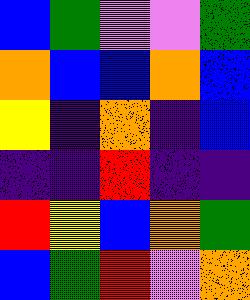[["blue", "green", "violet", "violet", "green"], ["orange", "blue", "blue", "orange", "blue"], ["yellow", "indigo", "orange", "indigo", "blue"], ["indigo", "indigo", "red", "indigo", "indigo"], ["red", "yellow", "blue", "orange", "green"], ["blue", "green", "red", "violet", "orange"]]